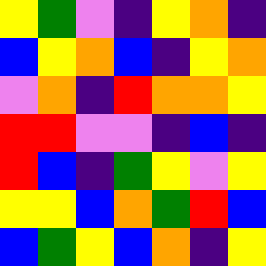[["yellow", "green", "violet", "indigo", "yellow", "orange", "indigo"], ["blue", "yellow", "orange", "blue", "indigo", "yellow", "orange"], ["violet", "orange", "indigo", "red", "orange", "orange", "yellow"], ["red", "red", "violet", "violet", "indigo", "blue", "indigo"], ["red", "blue", "indigo", "green", "yellow", "violet", "yellow"], ["yellow", "yellow", "blue", "orange", "green", "red", "blue"], ["blue", "green", "yellow", "blue", "orange", "indigo", "yellow"]]